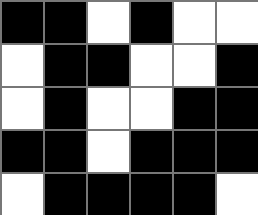[["black", "black", "white", "black", "white", "white"], ["white", "black", "black", "white", "white", "black"], ["white", "black", "white", "white", "black", "black"], ["black", "black", "white", "black", "black", "black"], ["white", "black", "black", "black", "black", "white"]]